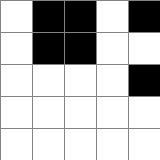[["white", "black", "black", "white", "black"], ["white", "black", "black", "white", "white"], ["white", "white", "white", "white", "black"], ["white", "white", "white", "white", "white"], ["white", "white", "white", "white", "white"]]